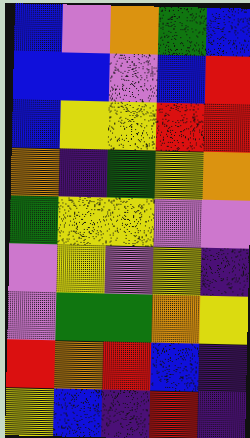[["blue", "violet", "orange", "green", "blue"], ["blue", "blue", "violet", "blue", "red"], ["blue", "yellow", "yellow", "red", "red"], ["orange", "indigo", "green", "yellow", "orange"], ["green", "yellow", "yellow", "violet", "violet"], ["violet", "yellow", "violet", "yellow", "indigo"], ["violet", "green", "green", "orange", "yellow"], ["red", "orange", "red", "blue", "indigo"], ["yellow", "blue", "indigo", "red", "indigo"]]